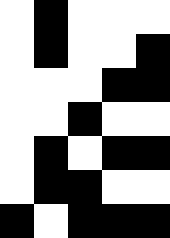[["white", "black", "white", "white", "white"], ["white", "black", "white", "white", "black"], ["white", "white", "white", "black", "black"], ["white", "white", "black", "white", "white"], ["white", "black", "white", "black", "black"], ["white", "black", "black", "white", "white"], ["black", "white", "black", "black", "black"]]